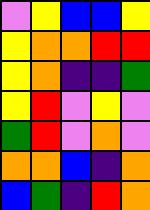[["violet", "yellow", "blue", "blue", "yellow"], ["yellow", "orange", "orange", "red", "red"], ["yellow", "orange", "indigo", "indigo", "green"], ["yellow", "red", "violet", "yellow", "violet"], ["green", "red", "violet", "orange", "violet"], ["orange", "orange", "blue", "indigo", "orange"], ["blue", "green", "indigo", "red", "orange"]]